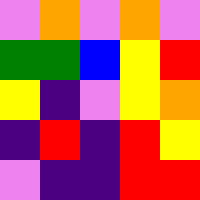[["violet", "orange", "violet", "orange", "violet"], ["green", "green", "blue", "yellow", "red"], ["yellow", "indigo", "violet", "yellow", "orange"], ["indigo", "red", "indigo", "red", "yellow"], ["violet", "indigo", "indigo", "red", "red"]]